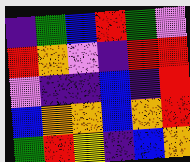[["indigo", "green", "blue", "red", "green", "violet"], ["red", "orange", "violet", "indigo", "red", "red"], ["violet", "indigo", "indigo", "blue", "indigo", "red"], ["blue", "orange", "orange", "blue", "orange", "red"], ["green", "red", "yellow", "indigo", "blue", "orange"]]